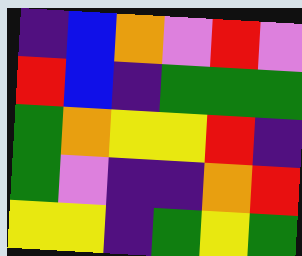[["indigo", "blue", "orange", "violet", "red", "violet"], ["red", "blue", "indigo", "green", "green", "green"], ["green", "orange", "yellow", "yellow", "red", "indigo"], ["green", "violet", "indigo", "indigo", "orange", "red"], ["yellow", "yellow", "indigo", "green", "yellow", "green"]]